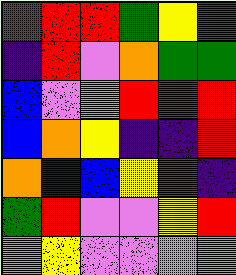[["red", "red", "red", "green", "yellow", "green"], ["indigo", "red", "violet", "orange", "green", "green"], ["blue", "violet", "violet", "red", "red", "red"], ["blue", "orange", "yellow", "indigo", "indigo", "red"], ["orange", "indigo", "blue", "yellow", "red", "indigo"], ["green", "red", "violet", "violet", "yellow", "red"], ["violet", "yellow", "violet", "violet", "violet", "orange"]]